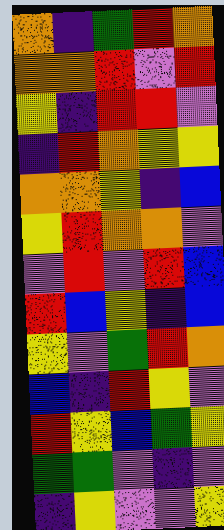[["orange", "indigo", "green", "red", "orange"], ["orange", "orange", "red", "violet", "red"], ["yellow", "indigo", "red", "red", "violet"], ["indigo", "red", "orange", "yellow", "yellow"], ["orange", "orange", "yellow", "indigo", "blue"], ["yellow", "red", "orange", "orange", "violet"], ["violet", "red", "violet", "red", "blue"], ["red", "blue", "yellow", "indigo", "blue"], ["yellow", "violet", "green", "red", "orange"], ["blue", "indigo", "red", "yellow", "violet"], ["red", "yellow", "blue", "green", "yellow"], ["green", "green", "violet", "indigo", "violet"], ["indigo", "yellow", "violet", "violet", "yellow"]]